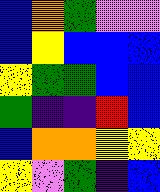[["blue", "orange", "green", "violet", "violet"], ["blue", "yellow", "blue", "blue", "blue"], ["yellow", "green", "green", "blue", "blue"], ["green", "indigo", "indigo", "red", "blue"], ["blue", "orange", "orange", "yellow", "yellow"], ["yellow", "violet", "green", "indigo", "blue"]]